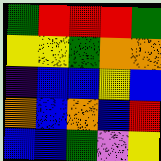[["green", "red", "red", "red", "green"], ["yellow", "yellow", "green", "orange", "orange"], ["indigo", "blue", "blue", "yellow", "blue"], ["orange", "blue", "orange", "blue", "red"], ["blue", "blue", "green", "violet", "yellow"]]